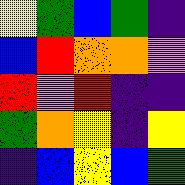[["yellow", "green", "blue", "green", "indigo"], ["blue", "red", "orange", "orange", "violet"], ["red", "violet", "red", "indigo", "indigo"], ["green", "orange", "yellow", "indigo", "yellow"], ["indigo", "blue", "yellow", "blue", "green"]]